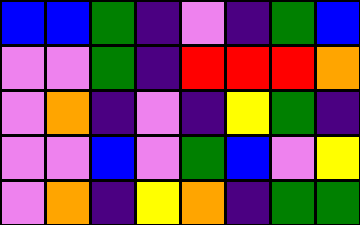[["blue", "blue", "green", "indigo", "violet", "indigo", "green", "blue"], ["violet", "violet", "green", "indigo", "red", "red", "red", "orange"], ["violet", "orange", "indigo", "violet", "indigo", "yellow", "green", "indigo"], ["violet", "violet", "blue", "violet", "green", "blue", "violet", "yellow"], ["violet", "orange", "indigo", "yellow", "orange", "indigo", "green", "green"]]